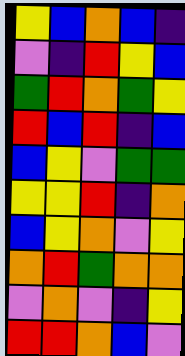[["yellow", "blue", "orange", "blue", "indigo"], ["violet", "indigo", "red", "yellow", "blue"], ["green", "red", "orange", "green", "yellow"], ["red", "blue", "red", "indigo", "blue"], ["blue", "yellow", "violet", "green", "green"], ["yellow", "yellow", "red", "indigo", "orange"], ["blue", "yellow", "orange", "violet", "yellow"], ["orange", "red", "green", "orange", "orange"], ["violet", "orange", "violet", "indigo", "yellow"], ["red", "red", "orange", "blue", "violet"]]